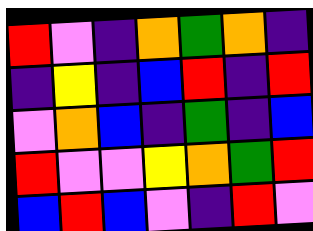[["red", "violet", "indigo", "orange", "green", "orange", "indigo"], ["indigo", "yellow", "indigo", "blue", "red", "indigo", "red"], ["violet", "orange", "blue", "indigo", "green", "indigo", "blue"], ["red", "violet", "violet", "yellow", "orange", "green", "red"], ["blue", "red", "blue", "violet", "indigo", "red", "violet"]]